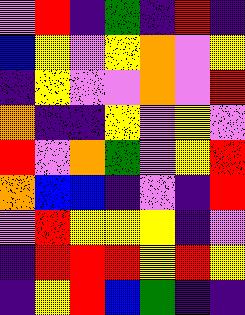[["violet", "red", "indigo", "green", "indigo", "red", "indigo"], ["blue", "yellow", "violet", "yellow", "orange", "violet", "yellow"], ["indigo", "yellow", "violet", "violet", "orange", "violet", "red"], ["orange", "indigo", "indigo", "yellow", "violet", "yellow", "violet"], ["red", "violet", "orange", "green", "violet", "yellow", "red"], ["orange", "blue", "blue", "indigo", "violet", "indigo", "red"], ["violet", "red", "yellow", "yellow", "yellow", "indigo", "violet"], ["indigo", "red", "red", "red", "yellow", "red", "yellow"], ["indigo", "yellow", "red", "blue", "green", "indigo", "indigo"]]